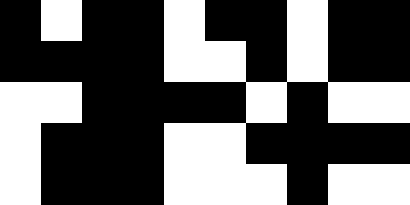[["black", "white", "black", "black", "white", "black", "black", "white", "black", "black"], ["black", "black", "black", "black", "white", "white", "black", "white", "black", "black"], ["white", "white", "black", "black", "black", "black", "white", "black", "white", "white"], ["white", "black", "black", "black", "white", "white", "black", "black", "black", "black"], ["white", "black", "black", "black", "white", "white", "white", "black", "white", "white"]]